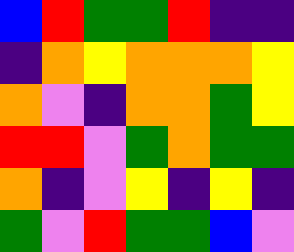[["blue", "red", "green", "green", "red", "indigo", "indigo"], ["indigo", "orange", "yellow", "orange", "orange", "orange", "yellow"], ["orange", "violet", "indigo", "orange", "orange", "green", "yellow"], ["red", "red", "violet", "green", "orange", "green", "green"], ["orange", "indigo", "violet", "yellow", "indigo", "yellow", "indigo"], ["green", "violet", "red", "green", "green", "blue", "violet"]]